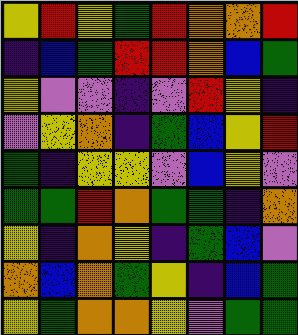[["yellow", "red", "yellow", "green", "red", "orange", "orange", "red"], ["indigo", "blue", "green", "red", "red", "orange", "blue", "green"], ["yellow", "violet", "violet", "indigo", "violet", "red", "yellow", "indigo"], ["violet", "yellow", "orange", "indigo", "green", "blue", "yellow", "red"], ["green", "indigo", "yellow", "yellow", "violet", "blue", "yellow", "violet"], ["green", "green", "red", "orange", "green", "green", "indigo", "orange"], ["yellow", "indigo", "orange", "yellow", "indigo", "green", "blue", "violet"], ["orange", "blue", "orange", "green", "yellow", "indigo", "blue", "green"], ["yellow", "green", "orange", "orange", "yellow", "violet", "green", "green"]]